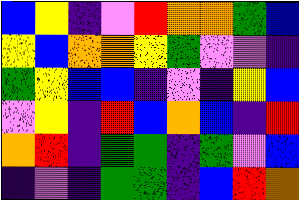[["blue", "yellow", "indigo", "violet", "red", "orange", "orange", "green", "blue"], ["yellow", "blue", "orange", "orange", "yellow", "green", "violet", "violet", "indigo"], ["green", "yellow", "blue", "blue", "indigo", "violet", "indigo", "yellow", "blue"], ["violet", "yellow", "indigo", "red", "blue", "orange", "blue", "indigo", "red"], ["orange", "red", "indigo", "green", "green", "indigo", "green", "violet", "blue"], ["indigo", "violet", "indigo", "green", "green", "indigo", "blue", "red", "orange"]]